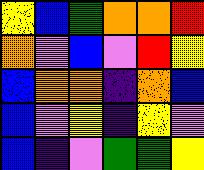[["yellow", "blue", "green", "orange", "orange", "red"], ["orange", "violet", "blue", "violet", "red", "yellow"], ["blue", "orange", "orange", "indigo", "orange", "blue"], ["blue", "violet", "yellow", "indigo", "yellow", "violet"], ["blue", "indigo", "violet", "green", "green", "yellow"]]